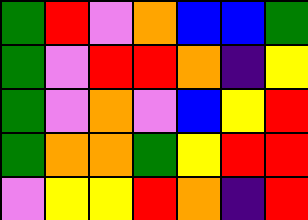[["green", "red", "violet", "orange", "blue", "blue", "green"], ["green", "violet", "red", "red", "orange", "indigo", "yellow"], ["green", "violet", "orange", "violet", "blue", "yellow", "red"], ["green", "orange", "orange", "green", "yellow", "red", "red"], ["violet", "yellow", "yellow", "red", "orange", "indigo", "red"]]